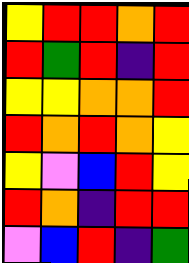[["yellow", "red", "red", "orange", "red"], ["red", "green", "red", "indigo", "red"], ["yellow", "yellow", "orange", "orange", "red"], ["red", "orange", "red", "orange", "yellow"], ["yellow", "violet", "blue", "red", "yellow"], ["red", "orange", "indigo", "red", "red"], ["violet", "blue", "red", "indigo", "green"]]